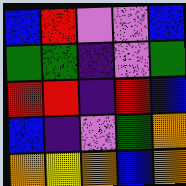[["blue", "red", "violet", "violet", "blue"], ["green", "green", "indigo", "violet", "green"], ["red", "red", "indigo", "red", "blue"], ["blue", "indigo", "violet", "green", "orange"], ["orange", "yellow", "orange", "blue", "orange"]]